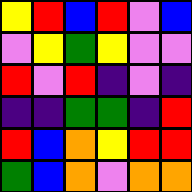[["yellow", "red", "blue", "red", "violet", "blue"], ["violet", "yellow", "green", "yellow", "violet", "violet"], ["red", "violet", "red", "indigo", "violet", "indigo"], ["indigo", "indigo", "green", "green", "indigo", "red"], ["red", "blue", "orange", "yellow", "red", "red"], ["green", "blue", "orange", "violet", "orange", "orange"]]